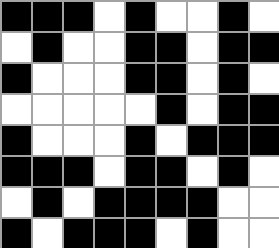[["black", "black", "black", "white", "black", "white", "white", "black", "white"], ["white", "black", "white", "white", "black", "black", "white", "black", "black"], ["black", "white", "white", "white", "black", "black", "white", "black", "white"], ["white", "white", "white", "white", "white", "black", "white", "black", "black"], ["black", "white", "white", "white", "black", "white", "black", "black", "black"], ["black", "black", "black", "white", "black", "black", "white", "black", "white"], ["white", "black", "white", "black", "black", "black", "black", "white", "white"], ["black", "white", "black", "black", "black", "white", "black", "white", "white"]]